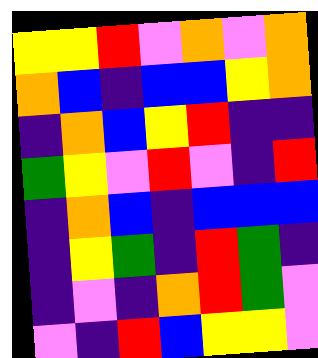[["yellow", "yellow", "red", "violet", "orange", "violet", "orange"], ["orange", "blue", "indigo", "blue", "blue", "yellow", "orange"], ["indigo", "orange", "blue", "yellow", "red", "indigo", "indigo"], ["green", "yellow", "violet", "red", "violet", "indigo", "red"], ["indigo", "orange", "blue", "indigo", "blue", "blue", "blue"], ["indigo", "yellow", "green", "indigo", "red", "green", "indigo"], ["indigo", "violet", "indigo", "orange", "red", "green", "violet"], ["violet", "indigo", "red", "blue", "yellow", "yellow", "violet"]]